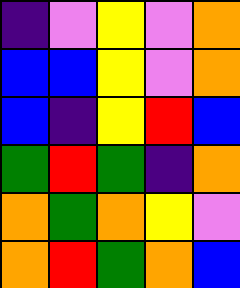[["indigo", "violet", "yellow", "violet", "orange"], ["blue", "blue", "yellow", "violet", "orange"], ["blue", "indigo", "yellow", "red", "blue"], ["green", "red", "green", "indigo", "orange"], ["orange", "green", "orange", "yellow", "violet"], ["orange", "red", "green", "orange", "blue"]]